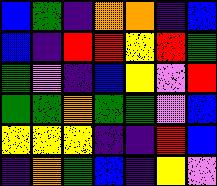[["blue", "green", "indigo", "orange", "orange", "indigo", "blue"], ["blue", "indigo", "red", "red", "yellow", "red", "green"], ["green", "violet", "indigo", "blue", "yellow", "violet", "red"], ["green", "green", "orange", "green", "green", "violet", "blue"], ["yellow", "yellow", "yellow", "indigo", "indigo", "red", "blue"], ["indigo", "orange", "green", "blue", "indigo", "yellow", "violet"]]